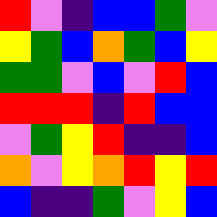[["red", "violet", "indigo", "blue", "blue", "green", "violet"], ["yellow", "green", "blue", "orange", "green", "blue", "yellow"], ["green", "green", "violet", "blue", "violet", "red", "blue"], ["red", "red", "red", "indigo", "red", "blue", "blue"], ["violet", "green", "yellow", "red", "indigo", "indigo", "blue"], ["orange", "violet", "yellow", "orange", "red", "yellow", "red"], ["blue", "indigo", "indigo", "green", "violet", "yellow", "blue"]]